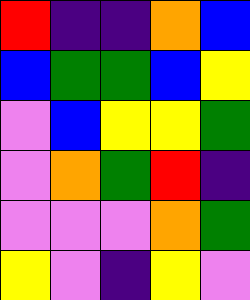[["red", "indigo", "indigo", "orange", "blue"], ["blue", "green", "green", "blue", "yellow"], ["violet", "blue", "yellow", "yellow", "green"], ["violet", "orange", "green", "red", "indigo"], ["violet", "violet", "violet", "orange", "green"], ["yellow", "violet", "indigo", "yellow", "violet"]]